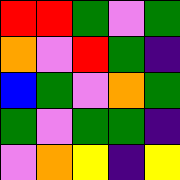[["red", "red", "green", "violet", "green"], ["orange", "violet", "red", "green", "indigo"], ["blue", "green", "violet", "orange", "green"], ["green", "violet", "green", "green", "indigo"], ["violet", "orange", "yellow", "indigo", "yellow"]]